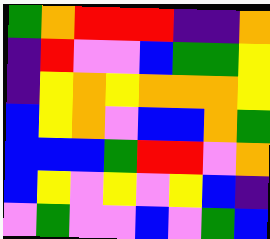[["green", "orange", "red", "red", "red", "indigo", "indigo", "orange"], ["indigo", "red", "violet", "violet", "blue", "green", "green", "yellow"], ["indigo", "yellow", "orange", "yellow", "orange", "orange", "orange", "yellow"], ["blue", "yellow", "orange", "violet", "blue", "blue", "orange", "green"], ["blue", "blue", "blue", "green", "red", "red", "violet", "orange"], ["blue", "yellow", "violet", "yellow", "violet", "yellow", "blue", "indigo"], ["violet", "green", "violet", "violet", "blue", "violet", "green", "blue"]]